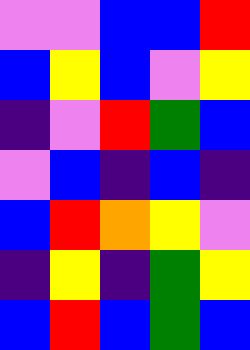[["violet", "violet", "blue", "blue", "red"], ["blue", "yellow", "blue", "violet", "yellow"], ["indigo", "violet", "red", "green", "blue"], ["violet", "blue", "indigo", "blue", "indigo"], ["blue", "red", "orange", "yellow", "violet"], ["indigo", "yellow", "indigo", "green", "yellow"], ["blue", "red", "blue", "green", "blue"]]